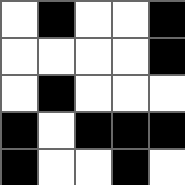[["white", "black", "white", "white", "black"], ["white", "white", "white", "white", "black"], ["white", "black", "white", "white", "white"], ["black", "white", "black", "black", "black"], ["black", "white", "white", "black", "white"]]